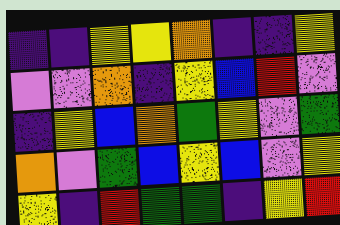[["indigo", "indigo", "yellow", "yellow", "orange", "indigo", "indigo", "yellow"], ["violet", "violet", "orange", "indigo", "yellow", "blue", "red", "violet"], ["indigo", "yellow", "blue", "orange", "green", "yellow", "violet", "green"], ["orange", "violet", "green", "blue", "yellow", "blue", "violet", "yellow"], ["yellow", "indigo", "red", "green", "green", "indigo", "yellow", "red"]]